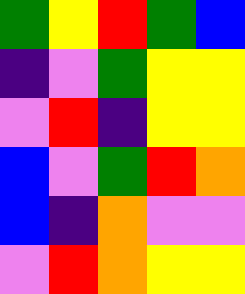[["green", "yellow", "red", "green", "blue"], ["indigo", "violet", "green", "yellow", "yellow"], ["violet", "red", "indigo", "yellow", "yellow"], ["blue", "violet", "green", "red", "orange"], ["blue", "indigo", "orange", "violet", "violet"], ["violet", "red", "orange", "yellow", "yellow"]]